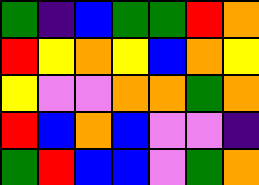[["green", "indigo", "blue", "green", "green", "red", "orange"], ["red", "yellow", "orange", "yellow", "blue", "orange", "yellow"], ["yellow", "violet", "violet", "orange", "orange", "green", "orange"], ["red", "blue", "orange", "blue", "violet", "violet", "indigo"], ["green", "red", "blue", "blue", "violet", "green", "orange"]]